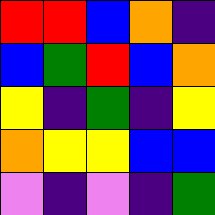[["red", "red", "blue", "orange", "indigo"], ["blue", "green", "red", "blue", "orange"], ["yellow", "indigo", "green", "indigo", "yellow"], ["orange", "yellow", "yellow", "blue", "blue"], ["violet", "indigo", "violet", "indigo", "green"]]